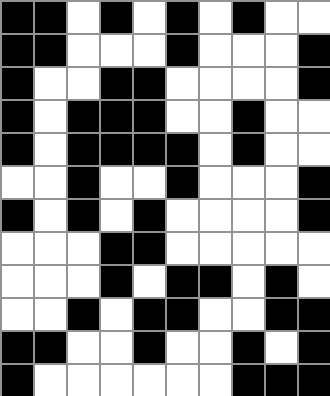[["black", "black", "white", "black", "white", "black", "white", "black", "white", "white"], ["black", "black", "white", "white", "white", "black", "white", "white", "white", "black"], ["black", "white", "white", "black", "black", "white", "white", "white", "white", "black"], ["black", "white", "black", "black", "black", "white", "white", "black", "white", "white"], ["black", "white", "black", "black", "black", "black", "white", "black", "white", "white"], ["white", "white", "black", "white", "white", "black", "white", "white", "white", "black"], ["black", "white", "black", "white", "black", "white", "white", "white", "white", "black"], ["white", "white", "white", "black", "black", "white", "white", "white", "white", "white"], ["white", "white", "white", "black", "white", "black", "black", "white", "black", "white"], ["white", "white", "black", "white", "black", "black", "white", "white", "black", "black"], ["black", "black", "white", "white", "black", "white", "white", "black", "white", "black"], ["black", "white", "white", "white", "white", "white", "white", "black", "black", "black"]]